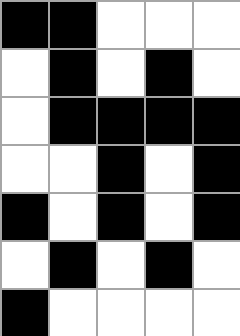[["black", "black", "white", "white", "white"], ["white", "black", "white", "black", "white"], ["white", "black", "black", "black", "black"], ["white", "white", "black", "white", "black"], ["black", "white", "black", "white", "black"], ["white", "black", "white", "black", "white"], ["black", "white", "white", "white", "white"]]